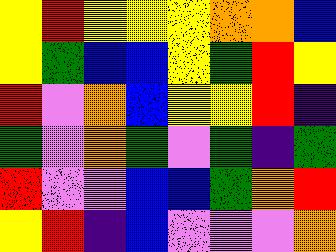[["yellow", "red", "yellow", "yellow", "yellow", "orange", "orange", "blue"], ["yellow", "green", "blue", "blue", "yellow", "green", "red", "yellow"], ["red", "violet", "orange", "blue", "yellow", "yellow", "red", "indigo"], ["green", "violet", "orange", "green", "violet", "green", "indigo", "green"], ["red", "violet", "violet", "blue", "blue", "green", "orange", "red"], ["yellow", "red", "indigo", "blue", "violet", "violet", "violet", "orange"]]